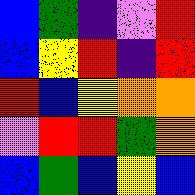[["blue", "green", "indigo", "violet", "red"], ["blue", "yellow", "red", "indigo", "red"], ["red", "blue", "yellow", "orange", "orange"], ["violet", "red", "red", "green", "orange"], ["blue", "green", "blue", "yellow", "blue"]]